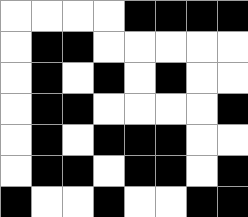[["white", "white", "white", "white", "black", "black", "black", "black"], ["white", "black", "black", "white", "white", "white", "white", "white"], ["white", "black", "white", "black", "white", "black", "white", "white"], ["white", "black", "black", "white", "white", "white", "white", "black"], ["white", "black", "white", "black", "black", "black", "white", "white"], ["white", "black", "black", "white", "black", "black", "white", "black"], ["black", "white", "white", "black", "white", "white", "black", "black"]]